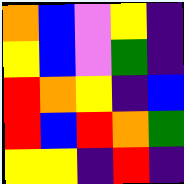[["orange", "blue", "violet", "yellow", "indigo"], ["yellow", "blue", "violet", "green", "indigo"], ["red", "orange", "yellow", "indigo", "blue"], ["red", "blue", "red", "orange", "green"], ["yellow", "yellow", "indigo", "red", "indigo"]]